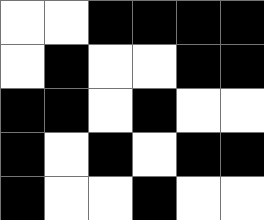[["white", "white", "black", "black", "black", "black"], ["white", "black", "white", "white", "black", "black"], ["black", "black", "white", "black", "white", "white"], ["black", "white", "black", "white", "black", "black"], ["black", "white", "white", "black", "white", "white"]]